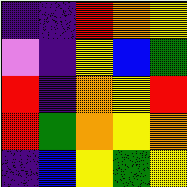[["indigo", "indigo", "red", "orange", "yellow"], ["violet", "indigo", "yellow", "blue", "green"], ["red", "indigo", "orange", "yellow", "red"], ["red", "green", "orange", "yellow", "orange"], ["indigo", "blue", "yellow", "green", "yellow"]]